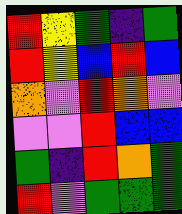[["red", "yellow", "green", "indigo", "green"], ["red", "yellow", "blue", "red", "blue"], ["orange", "violet", "red", "orange", "violet"], ["violet", "violet", "red", "blue", "blue"], ["green", "indigo", "red", "orange", "green"], ["red", "violet", "green", "green", "green"]]